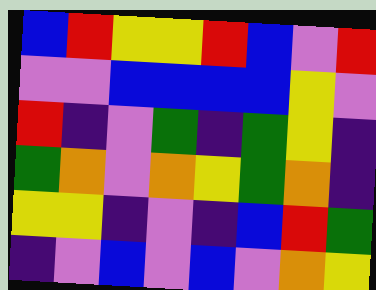[["blue", "red", "yellow", "yellow", "red", "blue", "violet", "red"], ["violet", "violet", "blue", "blue", "blue", "blue", "yellow", "violet"], ["red", "indigo", "violet", "green", "indigo", "green", "yellow", "indigo"], ["green", "orange", "violet", "orange", "yellow", "green", "orange", "indigo"], ["yellow", "yellow", "indigo", "violet", "indigo", "blue", "red", "green"], ["indigo", "violet", "blue", "violet", "blue", "violet", "orange", "yellow"]]